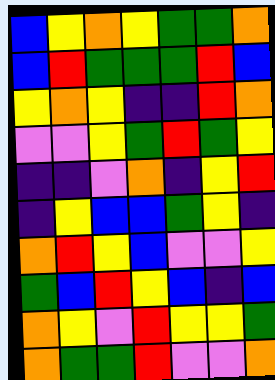[["blue", "yellow", "orange", "yellow", "green", "green", "orange"], ["blue", "red", "green", "green", "green", "red", "blue"], ["yellow", "orange", "yellow", "indigo", "indigo", "red", "orange"], ["violet", "violet", "yellow", "green", "red", "green", "yellow"], ["indigo", "indigo", "violet", "orange", "indigo", "yellow", "red"], ["indigo", "yellow", "blue", "blue", "green", "yellow", "indigo"], ["orange", "red", "yellow", "blue", "violet", "violet", "yellow"], ["green", "blue", "red", "yellow", "blue", "indigo", "blue"], ["orange", "yellow", "violet", "red", "yellow", "yellow", "green"], ["orange", "green", "green", "red", "violet", "violet", "orange"]]